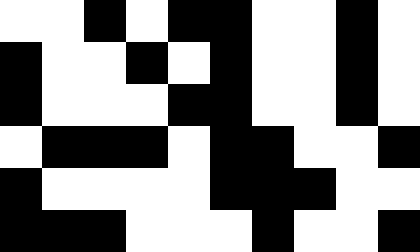[["white", "white", "black", "white", "black", "black", "white", "white", "black", "white"], ["black", "white", "white", "black", "white", "black", "white", "white", "black", "white"], ["black", "white", "white", "white", "black", "black", "white", "white", "black", "white"], ["white", "black", "black", "black", "white", "black", "black", "white", "white", "black"], ["black", "white", "white", "white", "white", "black", "black", "black", "white", "white"], ["black", "black", "black", "white", "white", "white", "black", "white", "white", "black"]]